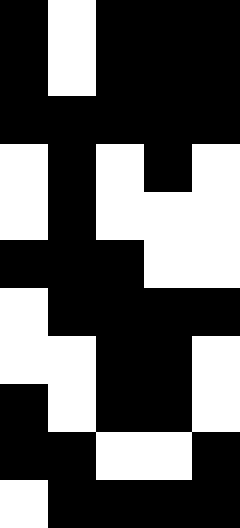[["black", "white", "black", "black", "black"], ["black", "white", "black", "black", "black"], ["black", "black", "black", "black", "black"], ["white", "black", "white", "black", "white"], ["white", "black", "white", "white", "white"], ["black", "black", "black", "white", "white"], ["white", "black", "black", "black", "black"], ["white", "white", "black", "black", "white"], ["black", "white", "black", "black", "white"], ["black", "black", "white", "white", "black"], ["white", "black", "black", "black", "black"]]